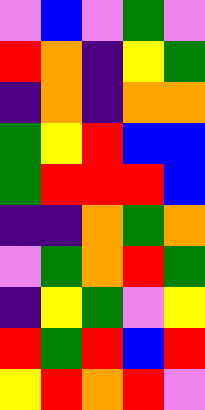[["violet", "blue", "violet", "green", "violet"], ["red", "orange", "indigo", "yellow", "green"], ["indigo", "orange", "indigo", "orange", "orange"], ["green", "yellow", "red", "blue", "blue"], ["green", "red", "red", "red", "blue"], ["indigo", "indigo", "orange", "green", "orange"], ["violet", "green", "orange", "red", "green"], ["indigo", "yellow", "green", "violet", "yellow"], ["red", "green", "red", "blue", "red"], ["yellow", "red", "orange", "red", "violet"]]